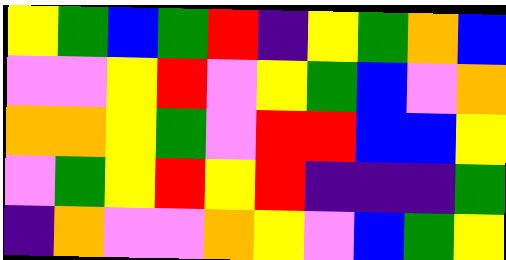[["yellow", "green", "blue", "green", "red", "indigo", "yellow", "green", "orange", "blue"], ["violet", "violet", "yellow", "red", "violet", "yellow", "green", "blue", "violet", "orange"], ["orange", "orange", "yellow", "green", "violet", "red", "red", "blue", "blue", "yellow"], ["violet", "green", "yellow", "red", "yellow", "red", "indigo", "indigo", "indigo", "green"], ["indigo", "orange", "violet", "violet", "orange", "yellow", "violet", "blue", "green", "yellow"]]